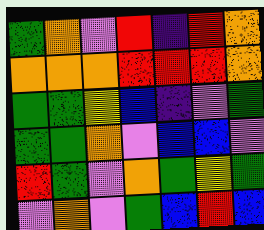[["green", "orange", "violet", "red", "indigo", "red", "orange"], ["orange", "orange", "orange", "red", "red", "red", "orange"], ["green", "green", "yellow", "blue", "indigo", "violet", "green"], ["green", "green", "orange", "violet", "blue", "blue", "violet"], ["red", "green", "violet", "orange", "green", "yellow", "green"], ["violet", "orange", "violet", "green", "blue", "red", "blue"]]